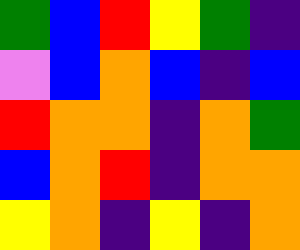[["green", "blue", "red", "yellow", "green", "indigo"], ["violet", "blue", "orange", "blue", "indigo", "blue"], ["red", "orange", "orange", "indigo", "orange", "green"], ["blue", "orange", "red", "indigo", "orange", "orange"], ["yellow", "orange", "indigo", "yellow", "indigo", "orange"]]